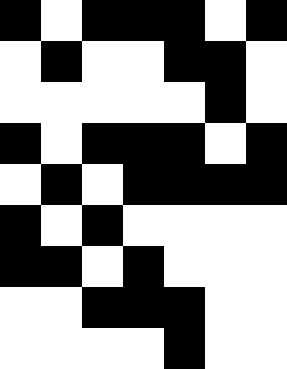[["black", "white", "black", "black", "black", "white", "black"], ["white", "black", "white", "white", "black", "black", "white"], ["white", "white", "white", "white", "white", "black", "white"], ["black", "white", "black", "black", "black", "white", "black"], ["white", "black", "white", "black", "black", "black", "black"], ["black", "white", "black", "white", "white", "white", "white"], ["black", "black", "white", "black", "white", "white", "white"], ["white", "white", "black", "black", "black", "white", "white"], ["white", "white", "white", "white", "black", "white", "white"]]